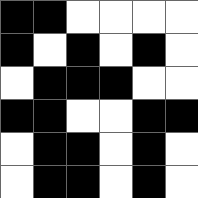[["black", "black", "white", "white", "white", "white"], ["black", "white", "black", "white", "black", "white"], ["white", "black", "black", "black", "white", "white"], ["black", "black", "white", "white", "black", "black"], ["white", "black", "black", "white", "black", "white"], ["white", "black", "black", "white", "black", "white"]]